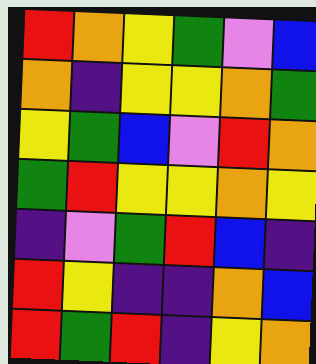[["red", "orange", "yellow", "green", "violet", "blue"], ["orange", "indigo", "yellow", "yellow", "orange", "green"], ["yellow", "green", "blue", "violet", "red", "orange"], ["green", "red", "yellow", "yellow", "orange", "yellow"], ["indigo", "violet", "green", "red", "blue", "indigo"], ["red", "yellow", "indigo", "indigo", "orange", "blue"], ["red", "green", "red", "indigo", "yellow", "orange"]]